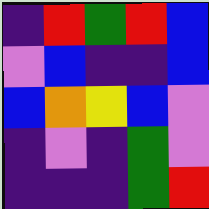[["indigo", "red", "green", "red", "blue"], ["violet", "blue", "indigo", "indigo", "blue"], ["blue", "orange", "yellow", "blue", "violet"], ["indigo", "violet", "indigo", "green", "violet"], ["indigo", "indigo", "indigo", "green", "red"]]